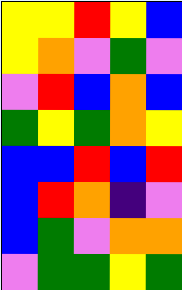[["yellow", "yellow", "red", "yellow", "blue"], ["yellow", "orange", "violet", "green", "violet"], ["violet", "red", "blue", "orange", "blue"], ["green", "yellow", "green", "orange", "yellow"], ["blue", "blue", "red", "blue", "red"], ["blue", "red", "orange", "indigo", "violet"], ["blue", "green", "violet", "orange", "orange"], ["violet", "green", "green", "yellow", "green"]]